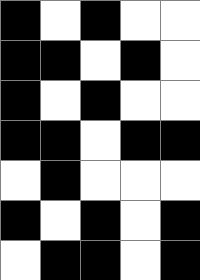[["black", "white", "black", "white", "white"], ["black", "black", "white", "black", "white"], ["black", "white", "black", "white", "white"], ["black", "black", "white", "black", "black"], ["white", "black", "white", "white", "white"], ["black", "white", "black", "white", "black"], ["white", "black", "black", "white", "black"]]